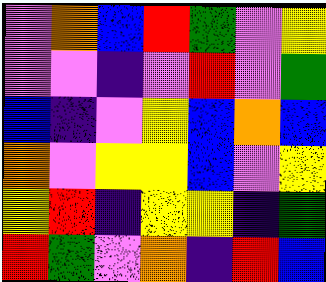[["violet", "orange", "blue", "red", "green", "violet", "yellow"], ["violet", "violet", "indigo", "violet", "red", "violet", "green"], ["blue", "indigo", "violet", "yellow", "blue", "orange", "blue"], ["orange", "violet", "yellow", "yellow", "blue", "violet", "yellow"], ["yellow", "red", "indigo", "yellow", "yellow", "indigo", "green"], ["red", "green", "violet", "orange", "indigo", "red", "blue"]]